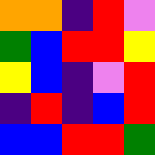[["orange", "orange", "indigo", "red", "violet"], ["green", "blue", "red", "red", "yellow"], ["yellow", "blue", "indigo", "violet", "red"], ["indigo", "red", "indigo", "blue", "red"], ["blue", "blue", "red", "red", "green"]]